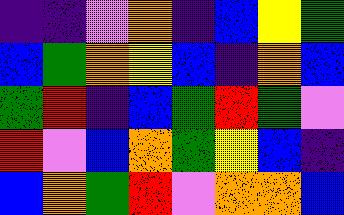[["indigo", "indigo", "violet", "orange", "indigo", "blue", "yellow", "green"], ["blue", "green", "orange", "yellow", "blue", "indigo", "orange", "blue"], ["green", "red", "indigo", "blue", "green", "red", "green", "violet"], ["red", "violet", "blue", "orange", "green", "yellow", "blue", "indigo"], ["blue", "orange", "green", "red", "violet", "orange", "orange", "blue"]]